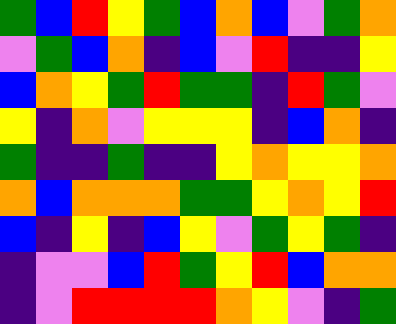[["green", "blue", "red", "yellow", "green", "blue", "orange", "blue", "violet", "green", "orange"], ["violet", "green", "blue", "orange", "indigo", "blue", "violet", "red", "indigo", "indigo", "yellow"], ["blue", "orange", "yellow", "green", "red", "green", "green", "indigo", "red", "green", "violet"], ["yellow", "indigo", "orange", "violet", "yellow", "yellow", "yellow", "indigo", "blue", "orange", "indigo"], ["green", "indigo", "indigo", "green", "indigo", "indigo", "yellow", "orange", "yellow", "yellow", "orange"], ["orange", "blue", "orange", "orange", "orange", "green", "green", "yellow", "orange", "yellow", "red"], ["blue", "indigo", "yellow", "indigo", "blue", "yellow", "violet", "green", "yellow", "green", "indigo"], ["indigo", "violet", "violet", "blue", "red", "green", "yellow", "red", "blue", "orange", "orange"], ["indigo", "violet", "red", "red", "red", "red", "orange", "yellow", "violet", "indigo", "green"]]